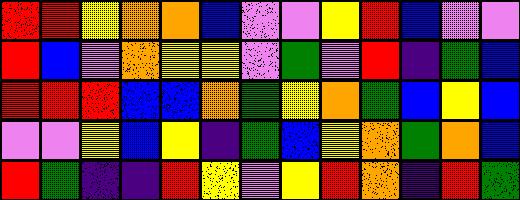[["red", "red", "yellow", "orange", "orange", "blue", "violet", "violet", "yellow", "red", "blue", "violet", "violet"], ["red", "blue", "violet", "orange", "yellow", "yellow", "violet", "green", "violet", "red", "indigo", "green", "blue"], ["red", "red", "red", "blue", "blue", "orange", "green", "yellow", "orange", "green", "blue", "yellow", "blue"], ["violet", "violet", "yellow", "blue", "yellow", "indigo", "green", "blue", "yellow", "orange", "green", "orange", "blue"], ["red", "green", "indigo", "indigo", "red", "yellow", "violet", "yellow", "red", "orange", "indigo", "red", "green"]]